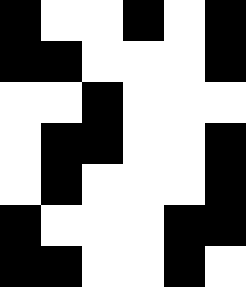[["black", "white", "white", "black", "white", "black"], ["black", "black", "white", "white", "white", "black"], ["white", "white", "black", "white", "white", "white"], ["white", "black", "black", "white", "white", "black"], ["white", "black", "white", "white", "white", "black"], ["black", "white", "white", "white", "black", "black"], ["black", "black", "white", "white", "black", "white"]]